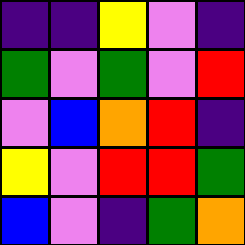[["indigo", "indigo", "yellow", "violet", "indigo"], ["green", "violet", "green", "violet", "red"], ["violet", "blue", "orange", "red", "indigo"], ["yellow", "violet", "red", "red", "green"], ["blue", "violet", "indigo", "green", "orange"]]